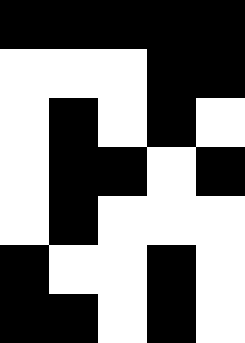[["black", "black", "black", "black", "black"], ["white", "white", "white", "black", "black"], ["white", "black", "white", "black", "white"], ["white", "black", "black", "white", "black"], ["white", "black", "white", "white", "white"], ["black", "white", "white", "black", "white"], ["black", "black", "white", "black", "white"]]